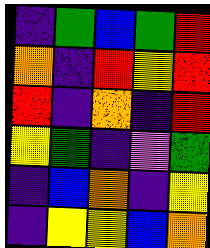[["indigo", "green", "blue", "green", "red"], ["orange", "indigo", "red", "yellow", "red"], ["red", "indigo", "orange", "indigo", "red"], ["yellow", "green", "indigo", "violet", "green"], ["indigo", "blue", "orange", "indigo", "yellow"], ["indigo", "yellow", "yellow", "blue", "orange"]]